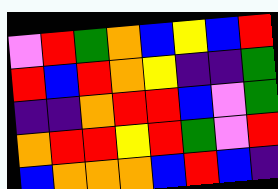[["violet", "red", "green", "orange", "blue", "yellow", "blue", "red"], ["red", "blue", "red", "orange", "yellow", "indigo", "indigo", "green"], ["indigo", "indigo", "orange", "red", "red", "blue", "violet", "green"], ["orange", "red", "red", "yellow", "red", "green", "violet", "red"], ["blue", "orange", "orange", "orange", "blue", "red", "blue", "indigo"]]